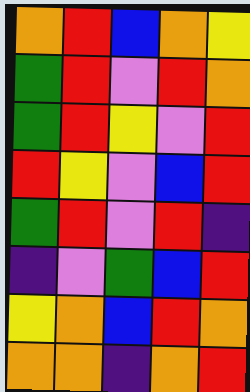[["orange", "red", "blue", "orange", "yellow"], ["green", "red", "violet", "red", "orange"], ["green", "red", "yellow", "violet", "red"], ["red", "yellow", "violet", "blue", "red"], ["green", "red", "violet", "red", "indigo"], ["indigo", "violet", "green", "blue", "red"], ["yellow", "orange", "blue", "red", "orange"], ["orange", "orange", "indigo", "orange", "red"]]